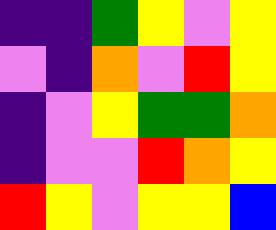[["indigo", "indigo", "green", "yellow", "violet", "yellow"], ["violet", "indigo", "orange", "violet", "red", "yellow"], ["indigo", "violet", "yellow", "green", "green", "orange"], ["indigo", "violet", "violet", "red", "orange", "yellow"], ["red", "yellow", "violet", "yellow", "yellow", "blue"]]